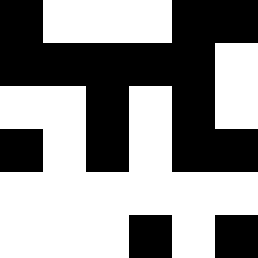[["black", "white", "white", "white", "black", "black"], ["black", "black", "black", "black", "black", "white"], ["white", "white", "black", "white", "black", "white"], ["black", "white", "black", "white", "black", "black"], ["white", "white", "white", "white", "white", "white"], ["white", "white", "white", "black", "white", "black"]]